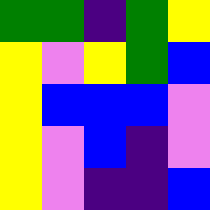[["green", "green", "indigo", "green", "yellow"], ["yellow", "violet", "yellow", "green", "blue"], ["yellow", "blue", "blue", "blue", "violet"], ["yellow", "violet", "blue", "indigo", "violet"], ["yellow", "violet", "indigo", "indigo", "blue"]]